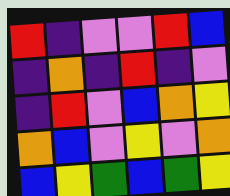[["red", "indigo", "violet", "violet", "red", "blue"], ["indigo", "orange", "indigo", "red", "indigo", "violet"], ["indigo", "red", "violet", "blue", "orange", "yellow"], ["orange", "blue", "violet", "yellow", "violet", "orange"], ["blue", "yellow", "green", "blue", "green", "yellow"]]